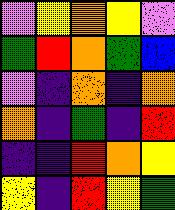[["violet", "yellow", "orange", "yellow", "violet"], ["green", "red", "orange", "green", "blue"], ["violet", "indigo", "orange", "indigo", "orange"], ["orange", "indigo", "green", "indigo", "red"], ["indigo", "indigo", "red", "orange", "yellow"], ["yellow", "indigo", "red", "yellow", "green"]]